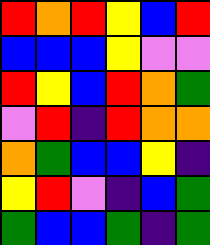[["red", "orange", "red", "yellow", "blue", "red"], ["blue", "blue", "blue", "yellow", "violet", "violet"], ["red", "yellow", "blue", "red", "orange", "green"], ["violet", "red", "indigo", "red", "orange", "orange"], ["orange", "green", "blue", "blue", "yellow", "indigo"], ["yellow", "red", "violet", "indigo", "blue", "green"], ["green", "blue", "blue", "green", "indigo", "green"]]